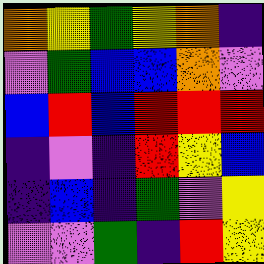[["orange", "yellow", "green", "yellow", "orange", "indigo"], ["violet", "green", "blue", "blue", "orange", "violet"], ["blue", "red", "blue", "red", "red", "red"], ["indigo", "violet", "indigo", "red", "yellow", "blue"], ["indigo", "blue", "indigo", "green", "violet", "yellow"], ["violet", "violet", "green", "indigo", "red", "yellow"]]